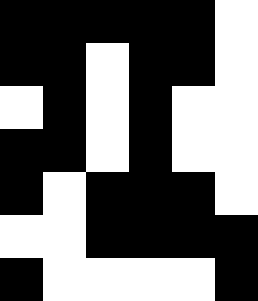[["black", "black", "black", "black", "black", "white"], ["black", "black", "white", "black", "black", "white"], ["white", "black", "white", "black", "white", "white"], ["black", "black", "white", "black", "white", "white"], ["black", "white", "black", "black", "black", "white"], ["white", "white", "black", "black", "black", "black"], ["black", "white", "white", "white", "white", "black"]]